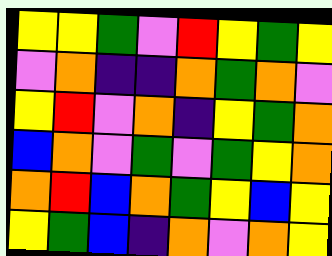[["yellow", "yellow", "green", "violet", "red", "yellow", "green", "yellow"], ["violet", "orange", "indigo", "indigo", "orange", "green", "orange", "violet"], ["yellow", "red", "violet", "orange", "indigo", "yellow", "green", "orange"], ["blue", "orange", "violet", "green", "violet", "green", "yellow", "orange"], ["orange", "red", "blue", "orange", "green", "yellow", "blue", "yellow"], ["yellow", "green", "blue", "indigo", "orange", "violet", "orange", "yellow"]]